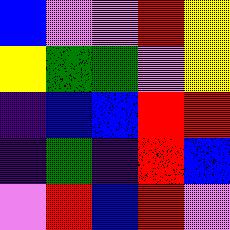[["blue", "violet", "violet", "red", "yellow"], ["yellow", "green", "green", "violet", "yellow"], ["indigo", "blue", "blue", "red", "red"], ["indigo", "green", "indigo", "red", "blue"], ["violet", "red", "blue", "red", "violet"]]